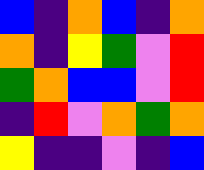[["blue", "indigo", "orange", "blue", "indigo", "orange"], ["orange", "indigo", "yellow", "green", "violet", "red"], ["green", "orange", "blue", "blue", "violet", "red"], ["indigo", "red", "violet", "orange", "green", "orange"], ["yellow", "indigo", "indigo", "violet", "indigo", "blue"]]